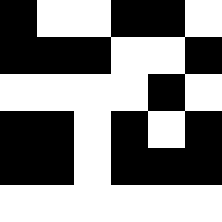[["black", "white", "white", "black", "black", "white"], ["black", "black", "black", "white", "white", "black"], ["white", "white", "white", "white", "black", "white"], ["black", "black", "white", "black", "white", "black"], ["black", "black", "white", "black", "black", "black"], ["white", "white", "white", "white", "white", "white"]]